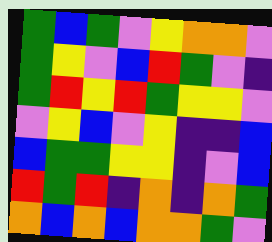[["green", "blue", "green", "violet", "yellow", "orange", "orange", "violet"], ["green", "yellow", "violet", "blue", "red", "green", "violet", "indigo"], ["green", "red", "yellow", "red", "green", "yellow", "yellow", "violet"], ["violet", "yellow", "blue", "violet", "yellow", "indigo", "indigo", "blue"], ["blue", "green", "green", "yellow", "yellow", "indigo", "violet", "blue"], ["red", "green", "red", "indigo", "orange", "indigo", "orange", "green"], ["orange", "blue", "orange", "blue", "orange", "orange", "green", "violet"]]